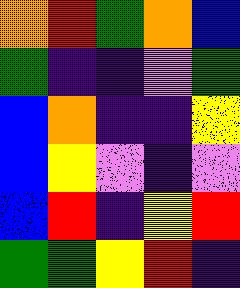[["orange", "red", "green", "orange", "blue"], ["green", "indigo", "indigo", "violet", "green"], ["blue", "orange", "indigo", "indigo", "yellow"], ["blue", "yellow", "violet", "indigo", "violet"], ["blue", "red", "indigo", "yellow", "red"], ["green", "green", "yellow", "red", "indigo"]]